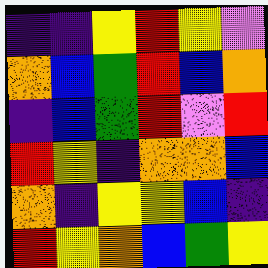[["indigo", "indigo", "yellow", "red", "yellow", "violet"], ["orange", "blue", "green", "red", "blue", "orange"], ["indigo", "blue", "green", "red", "violet", "red"], ["red", "yellow", "indigo", "orange", "orange", "blue"], ["orange", "indigo", "yellow", "yellow", "blue", "indigo"], ["red", "yellow", "orange", "blue", "green", "yellow"]]